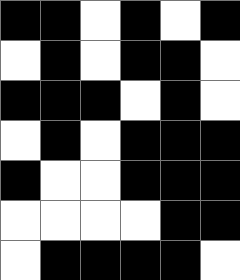[["black", "black", "white", "black", "white", "black"], ["white", "black", "white", "black", "black", "white"], ["black", "black", "black", "white", "black", "white"], ["white", "black", "white", "black", "black", "black"], ["black", "white", "white", "black", "black", "black"], ["white", "white", "white", "white", "black", "black"], ["white", "black", "black", "black", "black", "white"]]